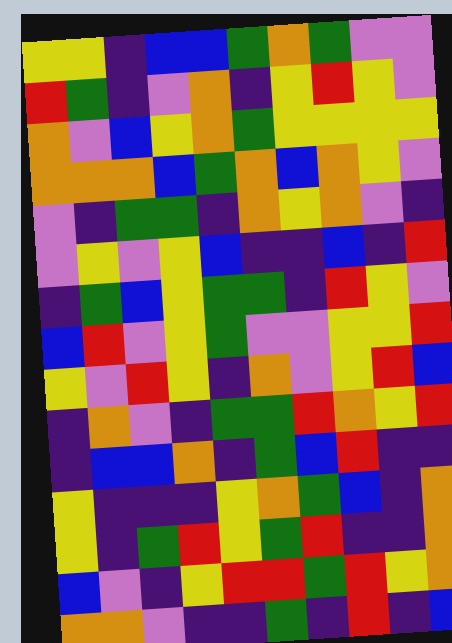[["yellow", "yellow", "indigo", "blue", "blue", "green", "orange", "green", "violet", "violet"], ["red", "green", "indigo", "violet", "orange", "indigo", "yellow", "red", "yellow", "violet"], ["orange", "violet", "blue", "yellow", "orange", "green", "yellow", "yellow", "yellow", "yellow"], ["orange", "orange", "orange", "blue", "green", "orange", "blue", "orange", "yellow", "violet"], ["violet", "indigo", "green", "green", "indigo", "orange", "yellow", "orange", "violet", "indigo"], ["violet", "yellow", "violet", "yellow", "blue", "indigo", "indigo", "blue", "indigo", "red"], ["indigo", "green", "blue", "yellow", "green", "green", "indigo", "red", "yellow", "violet"], ["blue", "red", "violet", "yellow", "green", "violet", "violet", "yellow", "yellow", "red"], ["yellow", "violet", "red", "yellow", "indigo", "orange", "violet", "yellow", "red", "blue"], ["indigo", "orange", "violet", "indigo", "green", "green", "red", "orange", "yellow", "red"], ["indigo", "blue", "blue", "orange", "indigo", "green", "blue", "red", "indigo", "indigo"], ["yellow", "indigo", "indigo", "indigo", "yellow", "orange", "green", "blue", "indigo", "orange"], ["yellow", "indigo", "green", "red", "yellow", "green", "red", "indigo", "indigo", "orange"], ["blue", "violet", "indigo", "yellow", "red", "red", "green", "red", "yellow", "orange"], ["orange", "orange", "violet", "indigo", "indigo", "green", "indigo", "red", "indigo", "blue"]]